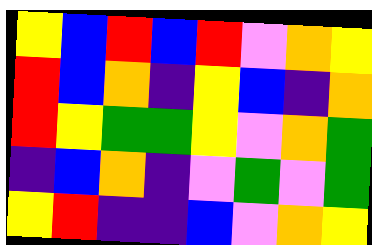[["yellow", "blue", "red", "blue", "red", "violet", "orange", "yellow"], ["red", "blue", "orange", "indigo", "yellow", "blue", "indigo", "orange"], ["red", "yellow", "green", "green", "yellow", "violet", "orange", "green"], ["indigo", "blue", "orange", "indigo", "violet", "green", "violet", "green"], ["yellow", "red", "indigo", "indigo", "blue", "violet", "orange", "yellow"]]